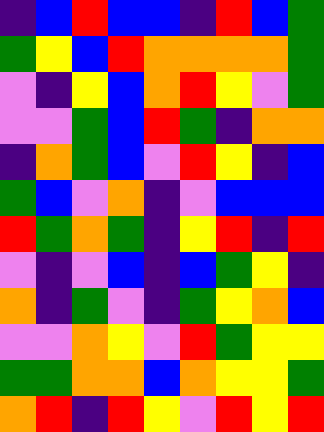[["indigo", "blue", "red", "blue", "blue", "indigo", "red", "blue", "green"], ["green", "yellow", "blue", "red", "orange", "orange", "orange", "orange", "green"], ["violet", "indigo", "yellow", "blue", "orange", "red", "yellow", "violet", "green"], ["violet", "violet", "green", "blue", "red", "green", "indigo", "orange", "orange"], ["indigo", "orange", "green", "blue", "violet", "red", "yellow", "indigo", "blue"], ["green", "blue", "violet", "orange", "indigo", "violet", "blue", "blue", "blue"], ["red", "green", "orange", "green", "indigo", "yellow", "red", "indigo", "red"], ["violet", "indigo", "violet", "blue", "indigo", "blue", "green", "yellow", "indigo"], ["orange", "indigo", "green", "violet", "indigo", "green", "yellow", "orange", "blue"], ["violet", "violet", "orange", "yellow", "violet", "red", "green", "yellow", "yellow"], ["green", "green", "orange", "orange", "blue", "orange", "yellow", "yellow", "green"], ["orange", "red", "indigo", "red", "yellow", "violet", "red", "yellow", "red"]]